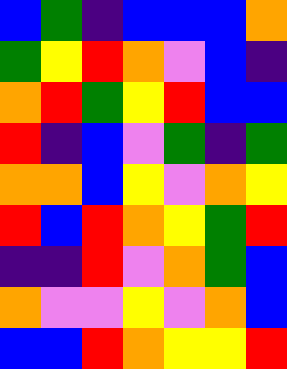[["blue", "green", "indigo", "blue", "blue", "blue", "orange"], ["green", "yellow", "red", "orange", "violet", "blue", "indigo"], ["orange", "red", "green", "yellow", "red", "blue", "blue"], ["red", "indigo", "blue", "violet", "green", "indigo", "green"], ["orange", "orange", "blue", "yellow", "violet", "orange", "yellow"], ["red", "blue", "red", "orange", "yellow", "green", "red"], ["indigo", "indigo", "red", "violet", "orange", "green", "blue"], ["orange", "violet", "violet", "yellow", "violet", "orange", "blue"], ["blue", "blue", "red", "orange", "yellow", "yellow", "red"]]